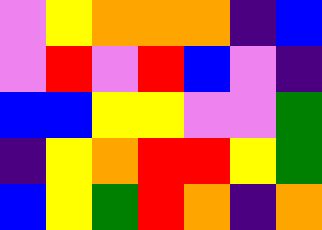[["violet", "yellow", "orange", "orange", "orange", "indigo", "blue"], ["violet", "red", "violet", "red", "blue", "violet", "indigo"], ["blue", "blue", "yellow", "yellow", "violet", "violet", "green"], ["indigo", "yellow", "orange", "red", "red", "yellow", "green"], ["blue", "yellow", "green", "red", "orange", "indigo", "orange"]]